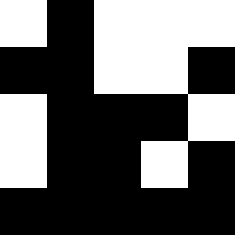[["white", "black", "white", "white", "white"], ["black", "black", "white", "white", "black"], ["white", "black", "black", "black", "white"], ["white", "black", "black", "white", "black"], ["black", "black", "black", "black", "black"]]